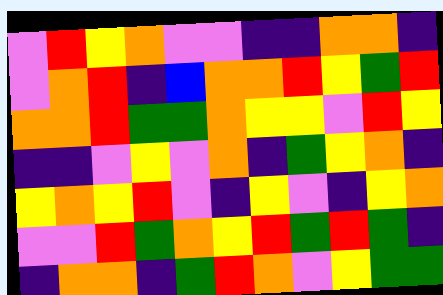[["violet", "red", "yellow", "orange", "violet", "violet", "indigo", "indigo", "orange", "orange", "indigo"], ["violet", "orange", "red", "indigo", "blue", "orange", "orange", "red", "yellow", "green", "red"], ["orange", "orange", "red", "green", "green", "orange", "yellow", "yellow", "violet", "red", "yellow"], ["indigo", "indigo", "violet", "yellow", "violet", "orange", "indigo", "green", "yellow", "orange", "indigo"], ["yellow", "orange", "yellow", "red", "violet", "indigo", "yellow", "violet", "indigo", "yellow", "orange"], ["violet", "violet", "red", "green", "orange", "yellow", "red", "green", "red", "green", "indigo"], ["indigo", "orange", "orange", "indigo", "green", "red", "orange", "violet", "yellow", "green", "green"]]